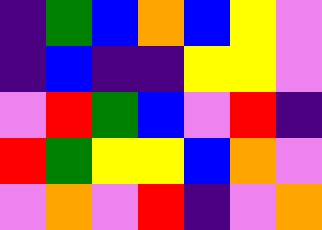[["indigo", "green", "blue", "orange", "blue", "yellow", "violet"], ["indigo", "blue", "indigo", "indigo", "yellow", "yellow", "violet"], ["violet", "red", "green", "blue", "violet", "red", "indigo"], ["red", "green", "yellow", "yellow", "blue", "orange", "violet"], ["violet", "orange", "violet", "red", "indigo", "violet", "orange"]]